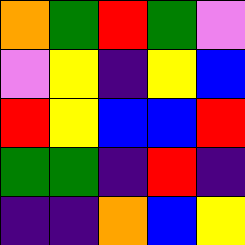[["orange", "green", "red", "green", "violet"], ["violet", "yellow", "indigo", "yellow", "blue"], ["red", "yellow", "blue", "blue", "red"], ["green", "green", "indigo", "red", "indigo"], ["indigo", "indigo", "orange", "blue", "yellow"]]